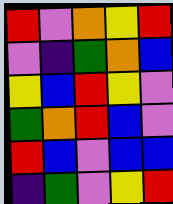[["red", "violet", "orange", "yellow", "red"], ["violet", "indigo", "green", "orange", "blue"], ["yellow", "blue", "red", "yellow", "violet"], ["green", "orange", "red", "blue", "violet"], ["red", "blue", "violet", "blue", "blue"], ["indigo", "green", "violet", "yellow", "red"]]